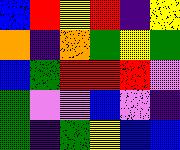[["blue", "red", "yellow", "red", "indigo", "yellow"], ["orange", "indigo", "orange", "green", "yellow", "green"], ["blue", "green", "red", "red", "red", "violet"], ["green", "violet", "violet", "blue", "violet", "indigo"], ["green", "indigo", "green", "yellow", "blue", "blue"]]